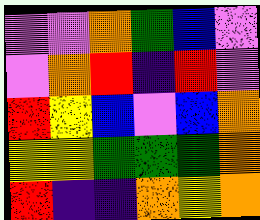[["violet", "violet", "orange", "green", "blue", "violet"], ["violet", "orange", "red", "indigo", "red", "violet"], ["red", "yellow", "blue", "violet", "blue", "orange"], ["yellow", "yellow", "green", "green", "green", "orange"], ["red", "indigo", "indigo", "orange", "yellow", "orange"]]